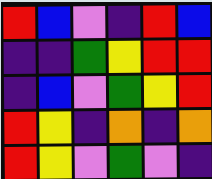[["red", "blue", "violet", "indigo", "red", "blue"], ["indigo", "indigo", "green", "yellow", "red", "red"], ["indigo", "blue", "violet", "green", "yellow", "red"], ["red", "yellow", "indigo", "orange", "indigo", "orange"], ["red", "yellow", "violet", "green", "violet", "indigo"]]